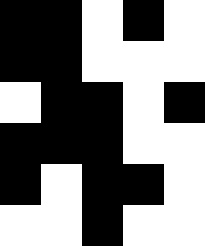[["black", "black", "white", "black", "white"], ["black", "black", "white", "white", "white"], ["white", "black", "black", "white", "black"], ["black", "black", "black", "white", "white"], ["black", "white", "black", "black", "white"], ["white", "white", "black", "white", "white"]]